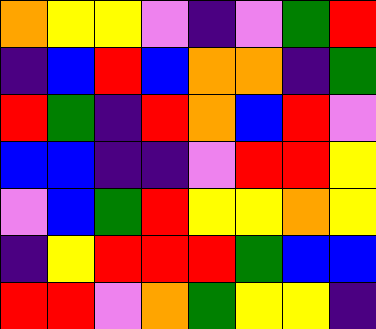[["orange", "yellow", "yellow", "violet", "indigo", "violet", "green", "red"], ["indigo", "blue", "red", "blue", "orange", "orange", "indigo", "green"], ["red", "green", "indigo", "red", "orange", "blue", "red", "violet"], ["blue", "blue", "indigo", "indigo", "violet", "red", "red", "yellow"], ["violet", "blue", "green", "red", "yellow", "yellow", "orange", "yellow"], ["indigo", "yellow", "red", "red", "red", "green", "blue", "blue"], ["red", "red", "violet", "orange", "green", "yellow", "yellow", "indigo"]]